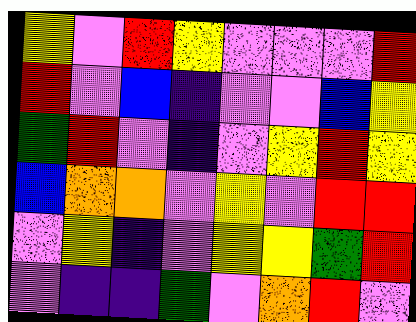[["yellow", "violet", "red", "yellow", "violet", "violet", "violet", "red"], ["red", "violet", "blue", "indigo", "violet", "violet", "blue", "yellow"], ["green", "red", "violet", "indigo", "violet", "yellow", "red", "yellow"], ["blue", "orange", "orange", "violet", "yellow", "violet", "red", "red"], ["violet", "yellow", "indigo", "violet", "yellow", "yellow", "green", "red"], ["violet", "indigo", "indigo", "green", "violet", "orange", "red", "violet"]]